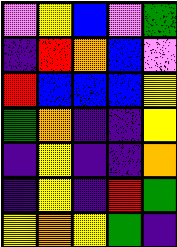[["violet", "yellow", "blue", "violet", "green"], ["indigo", "red", "orange", "blue", "violet"], ["red", "blue", "blue", "blue", "yellow"], ["green", "orange", "indigo", "indigo", "yellow"], ["indigo", "yellow", "indigo", "indigo", "orange"], ["indigo", "yellow", "indigo", "red", "green"], ["yellow", "orange", "yellow", "green", "indigo"]]